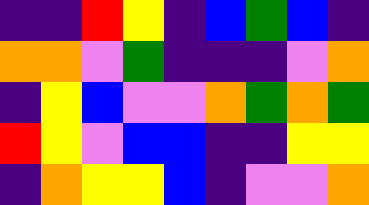[["indigo", "indigo", "red", "yellow", "indigo", "blue", "green", "blue", "indigo"], ["orange", "orange", "violet", "green", "indigo", "indigo", "indigo", "violet", "orange"], ["indigo", "yellow", "blue", "violet", "violet", "orange", "green", "orange", "green"], ["red", "yellow", "violet", "blue", "blue", "indigo", "indigo", "yellow", "yellow"], ["indigo", "orange", "yellow", "yellow", "blue", "indigo", "violet", "violet", "orange"]]